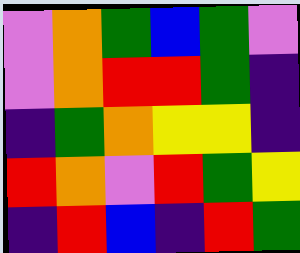[["violet", "orange", "green", "blue", "green", "violet"], ["violet", "orange", "red", "red", "green", "indigo"], ["indigo", "green", "orange", "yellow", "yellow", "indigo"], ["red", "orange", "violet", "red", "green", "yellow"], ["indigo", "red", "blue", "indigo", "red", "green"]]